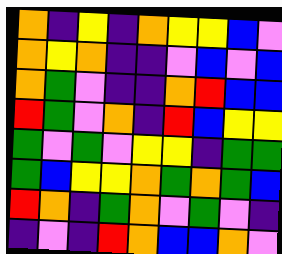[["orange", "indigo", "yellow", "indigo", "orange", "yellow", "yellow", "blue", "violet"], ["orange", "yellow", "orange", "indigo", "indigo", "violet", "blue", "violet", "blue"], ["orange", "green", "violet", "indigo", "indigo", "orange", "red", "blue", "blue"], ["red", "green", "violet", "orange", "indigo", "red", "blue", "yellow", "yellow"], ["green", "violet", "green", "violet", "yellow", "yellow", "indigo", "green", "green"], ["green", "blue", "yellow", "yellow", "orange", "green", "orange", "green", "blue"], ["red", "orange", "indigo", "green", "orange", "violet", "green", "violet", "indigo"], ["indigo", "violet", "indigo", "red", "orange", "blue", "blue", "orange", "violet"]]